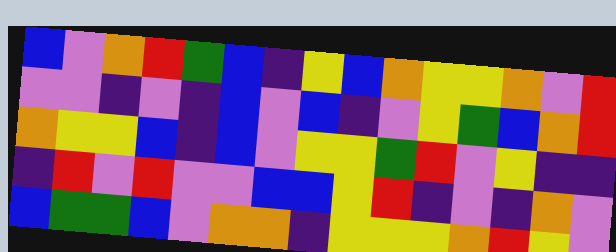[["blue", "violet", "orange", "red", "green", "blue", "indigo", "yellow", "blue", "orange", "yellow", "yellow", "orange", "violet", "red"], ["violet", "violet", "indigo", "violet", "indigo", "blue", "violet", "blue", "indigo", "violet", "yellow", "green", "blue", "orange", "red"], ["orange", "yellow", "yellow", "blue", "indigo", "blue", "violet", "yellow", "yellow", "green", "red", "violet", "yellow", "indigo", "indigo"], ["indigo", "red", "violet", "red", "violet", "violet", "blue", "blue", "yellow", "red", "indigo", "violet", "indigo", "orange", "violet"], ["blue", "green", "green", "blue", "violet", "orange", "orange", "indigo", "yellow", "yellow", "yellow", "orange", "red", "yellow", "violet"]]